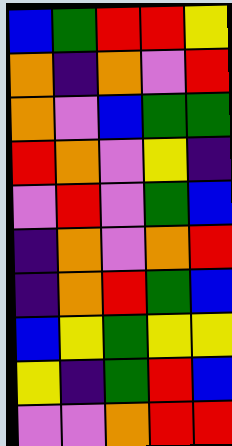[["blue", "green", "red", "red", "yellow"], ["orange", "indigo", "orange", "violet", "red"], ["orange", "violet", "blue", "green", "green"], ["red", "orange", "violet", "yellow", "indigo"], ["violet", "red", "violet", "green", "blue"], ["indigo", "orange", "violet", "orange", "red"], ["indigo", "orange", "red", "green", "blue"], ["blue", "yellow", "green", "yellow", "yellow"], ["yellow", "indigo", "green", "red", "blue"], ["violet", "violet", "orange", "red", "red"]]